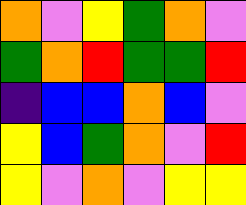[["orange", "violet", "yellow", "green", "orange", "violet"], ["green", "orange", "red", "green", "green", "red"], ["indigo", "blue", "blue", "orange", "blue", "violet"], ["yellow", "blue", "green", "orange", "violet", "red"], ["yellow", "violet", "orange", "violet", "yellow", "yellow"]]